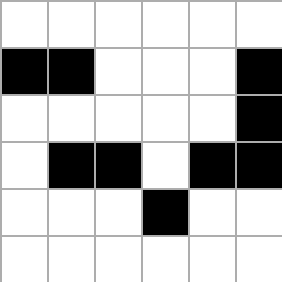[["white", "white", "white", "white", "white", "white"], ["black", "black", "white", "white", "white", "black"], ["white", "white", "white", "white", "white", "black"], ["white", "black", "black", "white", "black", "black"], ["white", "white", "white", "black", "white", "white"], ["white", "white", "white", "white", "white", "white"]]